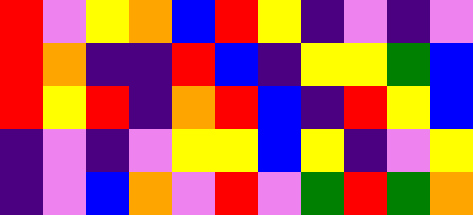[["red", "violet", "yellow", "orange", "blue", "red", "yellow", "indigo", "violet", "indigo", "violet"], ["red", "orange", "indigo", "indigo", "red", "blue", "indigo", "yellow", "yellow", "green", "blue"], ["red", "yellow", "red", "indigo", "orange", "red", "blue", "indigo", "red", "yellow", "blue"], ["indigo", "violet", "indigo", "violet", "yellow", "yellow", "blue", "yellow", "indigo", "violet", "yellow"], ["indigo", "violet", "blue", "orange", "violet", "red", "violet", "green", "red", "green", "orange"]]